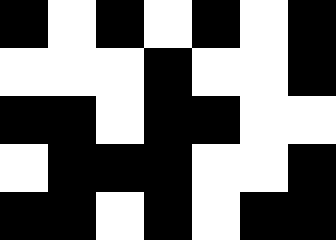[["black", "white", "black", "white", "black", "white", "black"], ["white", "white", "white", "black", "white", "white", "black"], ["black", "black", "white", "black", "black", "white", "white"], ["white", "black", "black", "black", "white", "white", "black"], ["black", "black", "white", "black", "white", "black", "black"]]